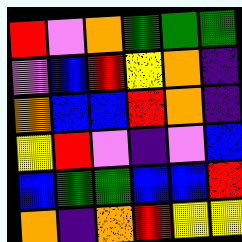[["red", "violet", "orange", "green", "green", "green"], ["violet", "blue", "red", "yellow", "orange", "indigo"], ["orange", "blue", "blue", "red", "orange", "indigo"], ["yellow", "red", "violet", "indigo", "violet", "blue"], ["blue", "green", "green", "blue", "blue", "red"], ["orange", "indigo", "orange", "red", "yellow", "yellow"]]